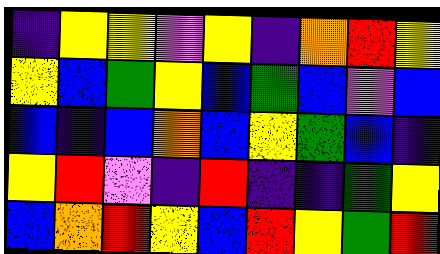[["indigo", "yellow", "yellow", "violet", "yellow", "indigo", "orange", "red", "yellow"], ["yellow", "blue", "green", "yellow", "blue", "green", "blue", "violet", "blue"], ["blue", "indigo", "blue", "orange", "blue", "yellow", "green", "blue", "indigo"], ["yellow", "red", "violet", "indigo", "red", "indigo", "indigo", "green", "yellow"], ["blue", "orange", "red", "yellow", "blue", "red", "yellow", "green", "red"]]